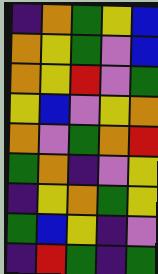[["indigo", "orange", "green", "yellow", "blue"], ["orange", "yellow", "green", "violet", "blue"], ["orange", "yellow", "red", "violet", "green"], ["yellow", "blue", "violet", "yellow", "orange"], ["orange", "violet", "green", "orange", "red"], ["green", "orange", "indigo", "violet", "yellow"], ["indigo", "yellow", "orange", "green", "yellow"], ["green", "blue", "yellow", "indigo", "violet"], ["indigo", "red", "green", "indigo", "green"]]